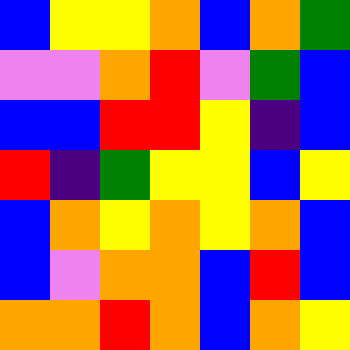[["blue", "yellow", "yellow", "orange", "blue", "orange", "green"], ["violet", "violet", "orange", "red", "violet", "green", "blue"], ["blue", "blue", "red", "red", "yellow", "indigo", "blue"], ["red", "indigo", "green", "yellow", "yellow", "blue", "yellow"], ["blue", "orange", "yellow", "orange", "yellow", "orange", "blue"], ["blue", "violet", "orange", "orange", "blue", "red", "blue"], ["orange", "orange", "red", "orange", "blue", "orange", "yellow"]]